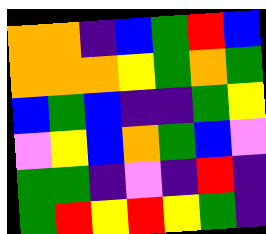[["orange", "orange", "indigo", "blue", "green", "red", "blue"], ["orange", "orange", "orange", "yellow", "green", "orange", "green"], ["blue", "green", "blue", "indigo", "indigo", "green", "yellow"], ["violet", "yellow", "blue", "orange", "green", "blue", "violet"], ["green", "green", "indigo", "violet", "indigo", "red", "indigo"], ["green", "red", "yellow", "red", "yellow", "green", "indigo"]]